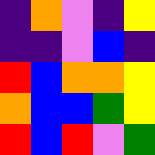[["indigo", "orange", "violet", "indigo", "yellow"], ["indigo", "indigo", "violet", "blue", "indigo"], ["red", "blue", "orange", "orange", "yellow"], ["orange", "blue", "blue", "green", "yellow"], ["red", "blue", "red", "violet", "green"]]